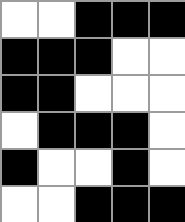[["white", "white", "black", "black", "black"], ["black", "black", "black", "white", "white"], ["black", "black", "white", "white", "white"], ["white", "black", "black", "black", "white"], ["black", "white", "white", "black", "white"], ["white", "white", "black", "black", "black"]]